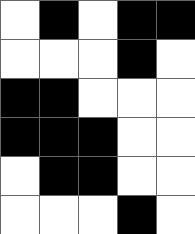[["white", "black", "white", "black", "black"], ["white", "white", "white", "black", "white"], ["black", "black", "white", "white", "white"], ["black", "black", "black", "white", "white"], ["white", "black", "black", "white", "white"], ["white", "white", "white", "black", "white"]]